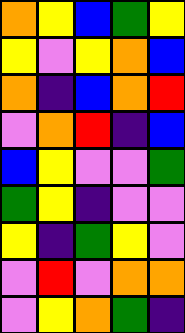[["orange", "yellow", "blue", "green", "yellow"], ["yellow", "violet", "yellow", "orange", "blue"], ["orange", "indigo", "blue", "orange", "red"], ["violet", "orange", "red", "indigo", "blue"], ["blue", "yellow", "violet", "violet", "green"], ["green", "yellow", "indigo", "violet", "violet"], ["yellow", "indigo", "green", "yellow", "violet"], ["violet", "red", "violet", "orange", "orange"], ["violet", "yellow", "orange", "green", "indigo"]]